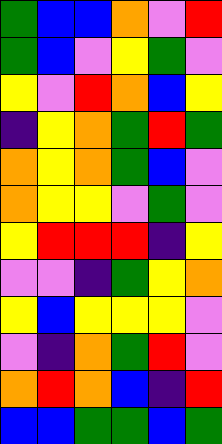[["green", "blue", "blue", "orange", "violet", "red"], ["green", "blue", "violet", "yellow", "green", "violet"], ["yellow", "violet", "red", "orange", "blue", "yellow"], ["indigo", "yellow", "orange", "green", "red", "green"], ["orange", "yellow", "orange", "green", "blue", "violet"], ["orange", "yellow", "yellow", "violet", "green", "violet"], ["yellow", "red", "red", "red", "indigo", "yellow"], ["violet", "violet", "indigo", "green", "yellow", "orange"], ["yellow", "blue", "yellow", "yellow", "yellow", "violet"], ["violet", "indigo", "orange", "green", "red", "violet"], ["orange", "red", "orange", "blue", "indigo", "red"], ["blue", "blue", "green", "green", "blue", "green"]]